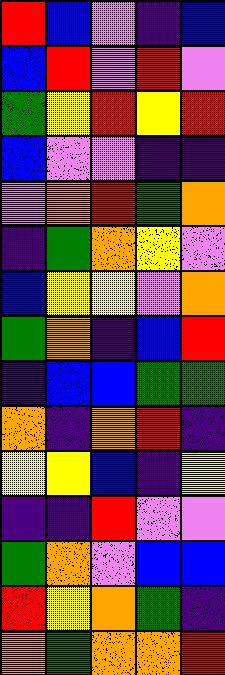[["red", "blue", "violet", "indigo", "blue"], ["blue", "red", "violet", "red", "violet"], ["green", "yellow", "red", "yellow", "red"], ["blue", "violet", "violet", "indigo", "indigo"], ["violet", "orange", "red", "green", "orange"], ["indigo", "green", "orange", "yellow", "violet"], ["blue", "yellow", "yellow", "violet", "orange"], ["green", "orange", "indigo", "blue", "red"], ["indigo", "blue", "blue", "green", "green"], ["orange", "indigo", "orange", "red", "indigo"], ["yellow", "yellow", "blue", "indigo", "yellow"], ["indigo", "indigo", "red", "violet", "violet"], ["green", "orange", "violet", "blue", "blue"], ["red", "yellow", "orange", "green", "indigo"], ["orange", "green", "orange", "orange", "red"]]